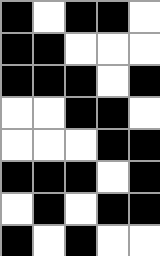[["black", "white", "black", "black", "white"], ["black", "black", "white", "white", "white"], ["black", "black", "black", "white", "black"], ["white", "white", "black", "black", "white"], ["white", "white", "white", "black", "black"], ["black", "black", "black", "white", "black"], ["white", "black", "white", "black", "black"], ["black", "white", "black", "white", "white"]]